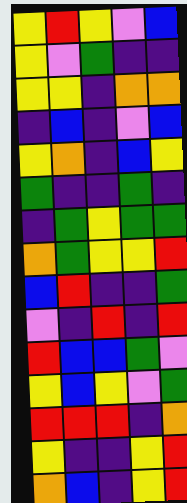[["yellow", "red", "yellow", "violet", "blue"], ["yellow", "violet", "green", "indigo", "indigo"], ["yellow", "yellow", "indigo", "orange", "orange"], ["indigo", "blue", "indigo", "violet", "blue"], ["yellow", "orange", "indigo", "blue", "yellow"], ["green", "indigo", "indigo", "green", "indigo"], ["indigo", "green", "yellow", "green", "green"], ["orange", "green", "yellow", "yellow", "red"], ["blue", "red", "indigo", "indigo", "green"], ["violet", "indigo", "red", "indigo", "red"], ["red", "blue", "blue", "green", "violet"], ["yellow", "blue", "yellow", "violet", "green"], ["red", "red", "red", "indigo", "orange"], ["yellow", "indigo", "indigo", "yellow", "red"], ["orange", "blue", "indigo", "yellow", "red"]]